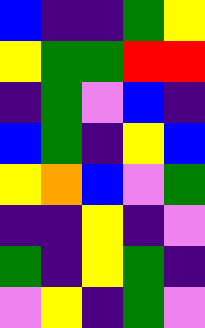[["blue", "indigo", "indigo", "green", "yellow"], ["yellow", "green", "green", "red", "red"], ["indigo", "green", "violet", "blue", "indigo"], ["blue", "green", "indigo", "yellow", "blue"], ["yellow", "orange", "blue", "violet", "green"], ["indigo", "indigo", "yellow", "indigo", "violet"], ["green", "indigo", "yellow", "green", "indigo"], ["violet", "yellow", "indigo", "green", "violet"]]